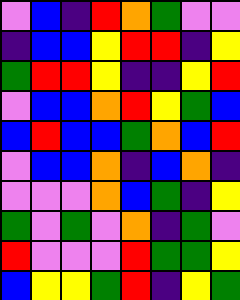[["violet", "blue", "indigo", "red", "orange", "green", "violet", "violet"], ["indigo", "blue", "blue", "yellow", "red", "red", "indigo", "yellow"], ["green", "red", "red", "yellow", "indigo", "indigo", "yellow", "red"], ["violet", "blue", "blue", "orange", "red", "yellow", "green", "blue"], ["blue", "red", "blue", "blue", "green", "orange", "blue", "red"], ["violet", "blue", "blue", "orange", "indigo", "blue", "orange", "indigo"], ["violet", "violet", "violet", "orange", "blue", "green", "indigo", "yellow"], ["green", "violet", "green", "violet", "orange", "indigo", "green", "violet"], ["red", "violet", "violet", "violet", "red", "green", "green", "yellow"], ["blue", "yellow", "yellow", "green", "red", "indigo", "yellow", "green"]]